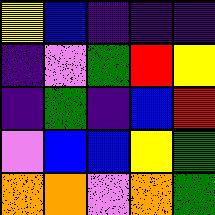[["yellow", "blue", "indigo", "indigo", "indigo"], ["indigo", "violet", "green", "red", "yellow"], ["indigo", "green", "indigo", "blue", "red"], ["violet", "blue", "blue", "yellow", "green"], ["orange", "orange", "violet", "orange", "green"]]